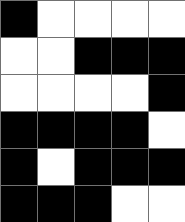[["black", "white", "white", "white", "white"], ["white", "white", "black", "black", "black"], ["white", "white", "white", "white", "black"], ["black", "black", "black", "black", "white"], ["black", "white", "black", "black", "black"], ["black", "black", "black", "white", "white"]]